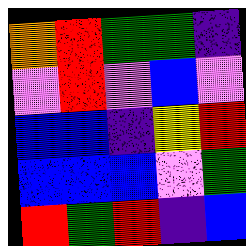[["orange", "red", "green", "green", "indigo"], ["violet", "red", "violet", "blue", "violet"], ["blue", "blue", "indigo", "yellow", "red"], ["blue", "blue", "blue", "violet", "green"], ["red", "green", "red", "indigo", "blue"]]